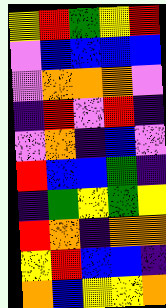[["yellow", "red", "green", "yellow", "red"], ["violet", "blue", "blue", "blue", "blue"], ["violet", "orange", "orange", "orange", "violet"], ["indigo", "red", "violet", "red", "indigo"], ["violet", "orange", "indigo", "blue", "violet"], ["red", "blue", "blue", "green", "indigo"], ["indigo", "green", "yellow", "green", "yellow"], ["red", "orange", "indigo", "orange", "orange"], ["yellow", "red", "blue", "blue", "indigo"], ["orange", "blue", "yellow", "yellow", "orange"]]